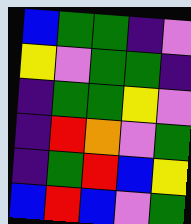[["blue", "green", "green", "indigo", "violet"], ["yellow", "violet", "green", "green", "indigo"], ["indigo", "green", "green", "yellow", "violet"], ["indigo", "red", "orange", "violet", "green"], ["indigo", "green", "red", "blue", "yellow"], ["blue", "red", "blue", "violet", "green"]]